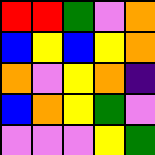[["red", "red", "green", "violet", "orange"], ["blue", "yellow", "blue", "yellow", "orange"], ["orange", "violet", "yellow", "orange", "indigo"], ["blue", "orange", "yellow", "green", "violet"], ["violet", "violet", "violet", "yellow", "green"]]